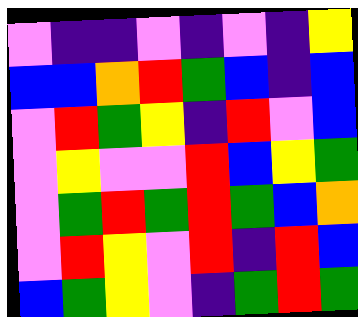[["violet", "indigo", "indigo", "violet", "indigo", "violet", "indigo", "yellow"], ["blue", "blue", "orange", "red", "green", "blue", "indigo", "blue"], ["violet", "red", "green", "yellow", "indigo", "red", "violet", "blue"], ["violet", "yellow", "violet", "violet", "red", "blue", "yellow", "green"], ["violet", "green", "red", "green", "red", "green", "blue", "orange"], ["violet", "red", "yellow", "violet", "red", "indigo", "red", "blue"], ["blue", "green", "yellow", "violet", "indigo", "green", "red", "green"]]